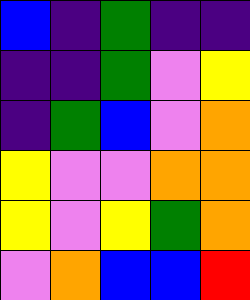[["blue", "indigo", "green", "indigo", "indigo"], ["indigo", "indigo", "green", "violet", "yellow"], ["indigo", "green", "blue", "violet", "orange"], ["yellow", "violet", "violet", "orange", "orange"], ["yellow", "violet", "yellow", "green", "orange"], ["violet", "orange", "blue", "blue", "red"]]